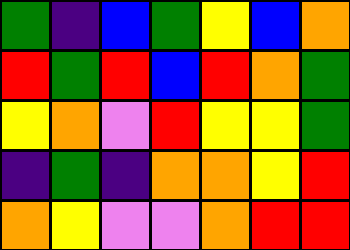[["green", "indigo", "blue", "green", "yellow", "blue", "orange"], ["red", "green", "red", "blue", "red", "orange", "green"], ["yellow", "orange", "violet", "red", "yellow", "yellow", "green"], ["indigo", "green", "indigo", "orange", "orange", "yellow", "red"], ["orange", "yellow", "violet", "violet", "orange", "red", "red"]]